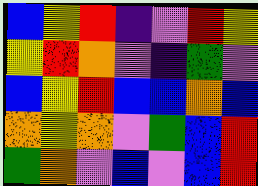[["blue", "yellow", "red", "indigo", "violet", "red", "yellow"], ["yellow", "red", "orange", "violet", "indigo", "green", "violet"], ["blue", "yellow", "red", "blue", "blue", "orange", "blue"], ["orange", "yellow", "orange", "violet", "green", "blue", "red"], ["green", "orange", "violet", "blue", "violet", "blue", "red"]]